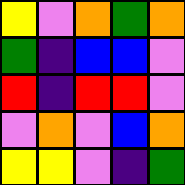[["yellow", "violet", "orange", "green", "orange"], ["green", "indigo", "blue", "blue", "violet"], ["red", "indigo", "red", "red", "violet"], ["violet", "orange", "violet", "blue", "orange"], ["yellow", "yellow", "violet", "indigo", "green"]]